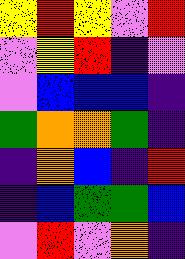[["yellow", "red", "yellow", "violet", "red"], ["violet", "yellow", "red", "indigo", "violet"], ["violet", "blue", "blue", "blue", "indigo"], ["green", "orange", "orange", "green", "indigo"], ["indigo", "orange", "blue", "indigo", "red"], ["indigo", "blue", "green", "green", "blue"], ["violet", "red", "violet", "orange", "indigo"]]